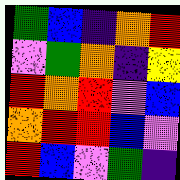[["green", "blue", "indigo", "orange", "red"], ["violet", "green", "orange", "indigo", "yellow"], ["red", "orange", "red", "violet", "blue"], ["orange", "red", "red", "blue", "violet"], ["red", "blue", "violet", "green", "indigo"]]